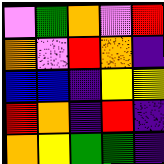[["violet", "green", "orange", "violet", "red"], ["orange", "violet", "red", "orange", "indigo"], ["blue", "blue", "indigo", "yellow", "yellow"], ["red", "orange", "indigo", "red", "indigo"], ["orange", "yellow", "green", "green", "indigo"]]